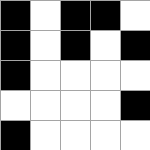[["black", "white", "black", "black", "white"], ["black", "white", "black", "white", "black"], ["black", "white", "white", "white", "white"], ["white", "white", "white", "white", "black"], ["black", "white", "white", "white", "white"]]